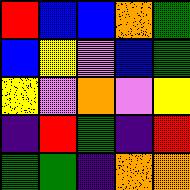[["red", "blue", "blue", "orange", "green"], ["blue", "yellow", "violet", "blue", "green"], ["yellow", "violet", "orange", "violet", "yellow"], ["indigo", "red", "green", "indigo", "red"], ["green", "green", "indigo", "orange", "orange"]]